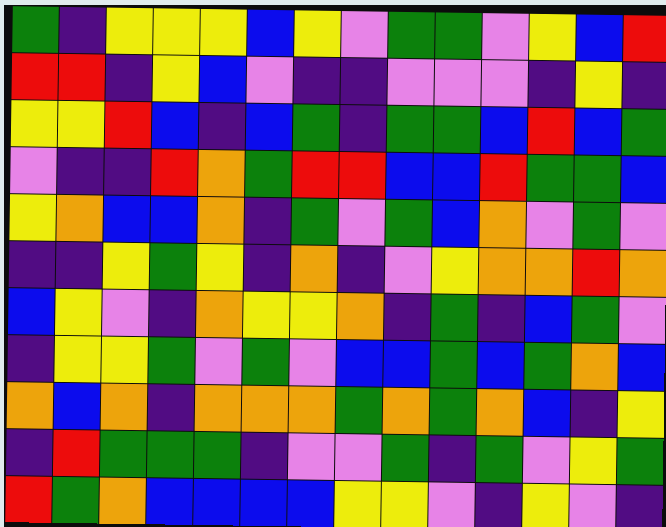[["green", "indigo", "yellow", "yellow", "yellow", "blue", "yellow", "violet", "green", "green", "violet", "yellow", "blue", "red"], ["red", "red", "indigo", "yellow", "blue", "violet", "indigo", "indigo", "violet", "violet", "violet", "indigo", "yellow", "indigo"], ["yellow", "yellow", "red", "blue", "indigo", "blue", "green", "indigo", "green", "green", "blue", "red", "blue", "green"], ["violet", "indigo", "indigo", "red", "orange", "green", "red", "red", "blue", "blue", "red", "green", "green", "blue"], ["yellow", "orange", "blue", "blue", "orange", "indigo", "green", "violet", "green", "blue", "orange", "violet", "green", "violet"], ["indigo", "indigo", "yellow", "green", "yellow", "indigo", "orange", "indigo", "violet", "yellow", "orange", "orange", "red", "orange"], ["blue", "yellow", "violet", "indigo", "orange", "yellow", "yellow", "orange", "indigo", "green", "indigo", "blue", "green", "violet"], ["indigo", "yellow", "yellow", "green", "violet", "green", "violet", "blue", "blue", "green", "blue", "green", "orange", "blue"], ["orange", "blue", "orange", "indigo", "orange", "orange", "orange", "green", "orange", "green", "orange", "blue", "indigo", "yellow"], ["indigo", "red", "green", "green", "green", "indigo", "violet", "violet", "green", "indigo", "green", "violet", "yellow", "green"], ["red", "green", "orange", "blue", "blue", "blue", "blue", "yellow", "yellow", "violet", "indigo", "yellow", "violet", "indigo"]]